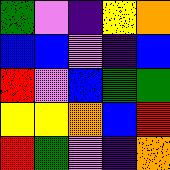[["green", "violet", "indigo", "yellow", "orange"], ["blue", "blue", "violet", "indigo", "blue"], ["red", "violet", "blue", "green", "green"], ["yellow", "yellow", "orange", "blue", "red"], ["red", "green", "violet", "indigo", "orange"]]